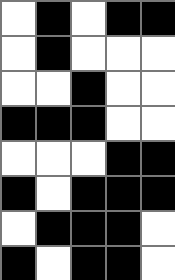[["white", "black", "white", "black", "black"], ["white", "black", "white", "white", "white"], ["white", "white", "black", "white", "white"], ["black", "black", "black", "white", "white"], ["white", "white", "white", "black", "black"], ["black", "white", "black", "black", "black"], ["white", "black", "black", "black", "white"], ["black", "white", "black", "black", "white"]]